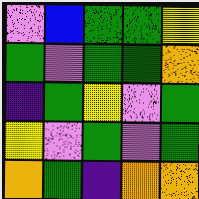[["violet", "blue", "green", "green", "yellow"], ["green", "violet", "green", "green", "orange"], ["indigo", "green", "yellow", "violet", "green"], ["yellow", "violet", "green", "violet", "green"], ["orange", "green", "indigo", "orange", "orange"]]